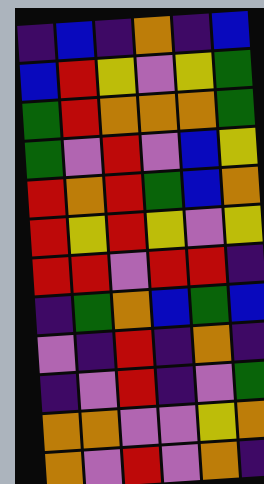[["indigo", "blue", "indigo", "orange", "indigo", "blue"], ["blue", "red", "yellow", "violet", "yellow", "green"], ["green", "red", "orange", "orange", "orange", "green"], ["green", "violet", "red", "violet", "blue", "yellow"], ["red", "orange", "red", "green", "blue", "orange"], ["red", "yellow", "red", "yellow", "violet", "yellow"], ["red", "red", "violet", "red", "red", "indigo"], ["indigo", "green", "orange", "blue", "green", "blue"], ["violet", "indigo", "red", "indigo", "orange", "indigo"], ["indigo", "violet", "red", "indigo", "violet", "green"], ["orange", "orange", "violet", "violet", "yellow", "orange"], ["orange", "violet", "red", "violet", "orange", "indigo"]]